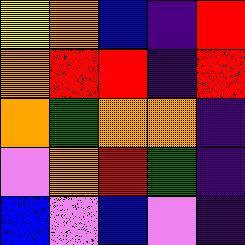[["yellow", "orange", "blue", "indigo", "red"], ["orange", "red", "red", "indigo", "red"], ["orange", "green", "orange", "orange", "indigo"], ["violet", "orange", "red", "green", "indigo"], ["blue", "violet", "blue", "violet", "indigo"]]